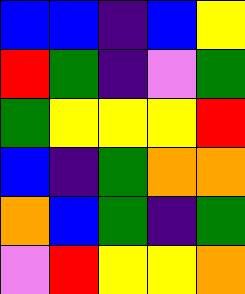[["blue", "blue", "indigo", "blue", "yellow"], ["red", "green", "indigo", "violet", "green"], ["green", "yellow", "yellow", "yellow", "red"], ["blue", "indigo", "green", "orange", "orange"], ["orange", "blue", "green", "indigo", "green"], ["violet", "red", "yellow", "yellow", "orange"]]